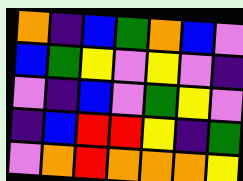[["orange", "indigo", "blue", "green", "orange", "blue", "violet"], ["blue", "green", "yellow", "violet", "yellow", "violet", "indigo"], ["violet", "indigo", "blue", "violet", "green", "yellow", "violet"], ["indigo", "blue", "red", "red", "yellow", "indigo", "green"], ["violet", "orange", "red", "orange", "orange", "orange", "yellow"]]